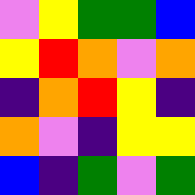[["violet", "yellow", "green", "green", "blue"], ["yellow", "red", "orange", "violet", "orange"], ["indigo", "orange", "red", "yellow", "indigo"], ["orange", "violet", "indigo", "yellow", "yellow"], ["blue", "indigo", "green", "violet", "green"]]